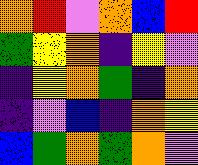[["orange", "red", "violet", "orange", "blue", "red"], ["green", "yellow", "orange", "indigo", "yellow", "violet"], ["indigo", "yellow", "orange", "green", "indigo", "orange"], ["indigo", "violet", "blue", "indigo", "orange", "yellow"], ["blue", "green", "orange", "green", "orange", "violet"]]